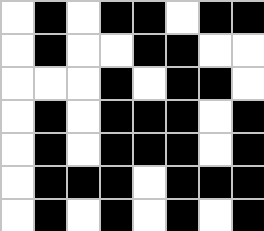[["white", "black", "white", "black", "black", "white", "black", "black"], ["white", "black", "white", "white", "black", "black", "white", "white"], ["white", "white", "white", "black", "white", "black", "black", "white"], ["white", "black", "white", "black", "black", "black", "white", "black"], ["white", "black", "white", "black", "black", "black", "white", "black"], ["white", "black", "black", "black", "white", "black", "black", "black"], ["white", "black", "white", "black", "white", "black", "white", "black"]]